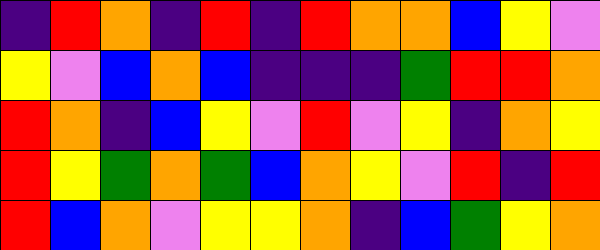[["indigo", "red", "orange", "indigo", "red", "indigo", "red", "orange", "orange", "blue", "yellow", "violet"], ["yellow", "violet", "blue", "orange", "blue", "indigo", "indigo", "indigo", "green", "red", "red", "orange"], ["red", "orange", "indigo", "blue", "yellow", "violet", "red", "violet", "yellow", "indigo", "orange", "yellow"], ["red", "yellow", "green", "orange", "green", "blue", "orange", "yellow", "violet", "red", "indigo", "red"], ["red", "blue", "orange", "violet", "yellow", "yellow", "orange", "indigo", "blue", "green", "yellow", "orange"]]